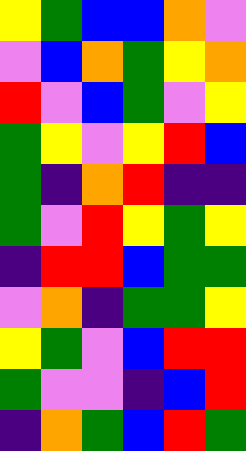[["yellow", "green", "blue", "blue", "orange", "violet"], ["violet", "blue", "orange", "green", "yellow", "orange"], ["red", "violet", "blue", "green", "violet", "yellow"], ["green", "yellow", "violet", "yellow", "red", "blue"], ["green", "indigo", "orange", "red", "indigo", "indigo"], ["green", "violet", "red", "yellow", "green", "yellow"], ["indigo", "red", "red", "blue", "green", "green"], ["violet", "orange", "indigo", "green", "green", "yellow"], ["yellow", "green", "violet", "blue", "red", "red"], ["green", "violet", "violet", "indigo", "blue", "red"], ["indigo", "orange", "green", "blue", "red", "green"]]